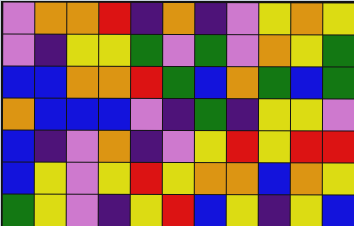[["violet", "orange", "orange", "red", "indigo", "orange", "indigo", "violet", "yellow", "orange", "yellow"], ["violet", "indigo", "yellow", "yellow", "green", "violet", "green", "violet", "orange", "yellow", "green"], ["blue", "blue", "orange", "orange", "red", "green", "blue", "orange", "green", "blue", "green"], ["orange", "blue", "blue", "blue", "violet", "indigo", "green", "indigo", "yellow", "yellow", "violet"], ["blue", "indigo", "violet", "orange", "indigo", "violet", "yellow", "red", "yellow", "red", "red"], ["blue", "yellow", "violet", "yellow", "red", "yellow", "orange", "orange", "blue", "orange", "yellow"], ["green", "yellow", "violet", "indigo", "yellow", "red", "blue", "yellow", "indigo", "yellow", "blue"]]